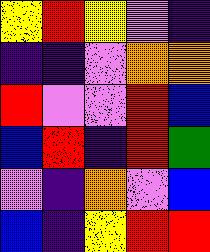[["yellow", "red", "yellow", "violet", "indigo"], ["indigo", "indigo", "violet", "orange", "orange"], ["red", "violet", "violet", "red", "blue"], ["blue", "red", "indigo", "red", "green"], ["violet", "indigo", "orange", "violet", "blue"], ["blue", "indigo", "yellow", "red", "red"]]